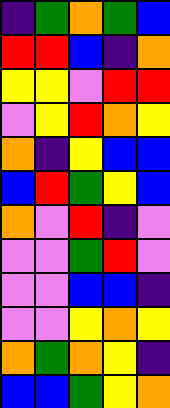[["indigo", "green", "orange", "green", "blue"], ["red", "red", "blue", "indigo", "orange"], ["yellow", "yellow", "violet", "red", "red"], ["violet", "yellow", "red", "orange", "yellow"], ["orange", "indigo", "yellow", "blue", "blue"], ["blue", "red", "green", "yellow", "blue"], ["orange", "violet", "red", "indigo", "violet"], ["violet", "violet", "green", "red", "violet"], ["violet", "violet", "blue", "blue", "indigo"], ["violet", "violet", "yellow", "orange", "yellow"], ["orange", "green", "orange", "yellow", "indigo"], ["blue", "blue", "green", "yellow", "orange"]]